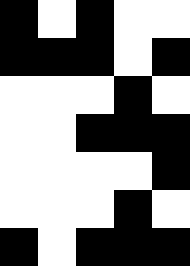[["black", "white", "black", "white", "white"], ["black", "black", "black", "white", "black"], ["white", "white", "white", "black", "white"], ["white", "white", "black", "black", "black"], ["white", "white", "white", "white", "black"], ["white", "white", "white", "black", "white"], ["black", "white", "black", "black", "black"]]